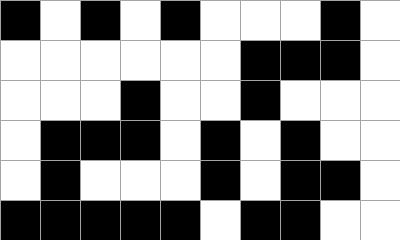[["black", "white", "black", "white", "black", "white", "white", "white", "black", "white"], ["white", "white", "white", "white", "white", "white", "black", "black", "black", "white"], ["white", "white", "white", "black", "white", "white", "black", "white", "white", "white"], ["white", "black", "black", "black", "white", "black", "white", "black", "white", "white"], ["white", "black", "white", "white", "white", "black", "white", "black", "black", "white"], ["black", "black", "black", "black", "black", "white", "black", "black", "white", "white"]]